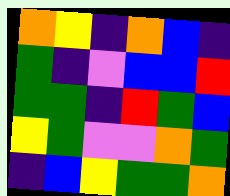[["orange", "yellow", "indigo", "orange", "blue", "indigo"], ["green", "indigo", "violet", "blue", "blue", "red"], ["green", "green", "indigo", "red", "green", "blue"], ["yellow", "green", "violet", "violet", "orange", "green"], ["indigo", "blue", "yellow", "green", "green", "orange"]]